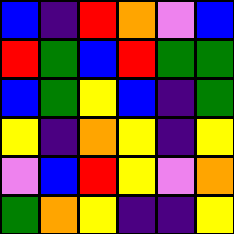[["blue", "indigo", "red", "orange", "violet", "blue"], ["red", "green", "blue", "red", "green", "green"], ["blue", "green", "yellow", "blue", "indigo", "green"], ["yellow", "indigo", "orange", "yellow", "indigo", "yellow"], ["violet", "blue", "red", "yellow", "violet", "orange"], ["green", "orange", "yellow", "indigo", "indigo", "yellow"]]